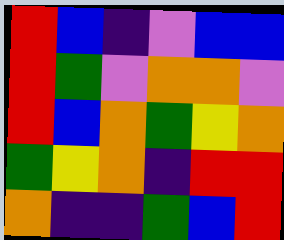[["red", "blue", "indigo", "violet", "blue", "blue"], ["red", "green", "violet", "orange", "orange", "violet"], ["red", "blue", "orange", "green", "yellow", "orange"], ["green", "yellow", "orange", "indigo", "red", "red"], ["orange", "indigo", "indigo", "green", "blue", "red"]]